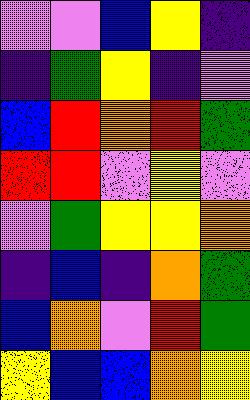[["violet", "violet", "blue", "yellow", "indigo"], ["indigo", "green", "yellow", "indigo", "violet"], ["blue", "red", "orange", "red", "green"], ["red", "red", "violet", "yellow", "violet"], ["violet", "green", "yellow", "yellow", "orange"], ["indigo", "blue", "indigo", "orange", "green"], ["blue", "orange", "violet", "red", "green"], ["yellow", "blue", "blue", "orange", "yellow"]]